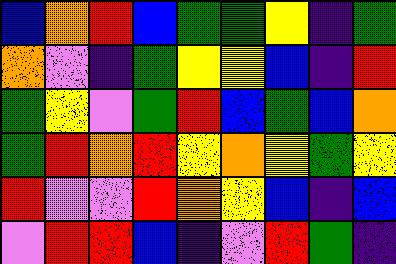[["blue", "orange", "red", "blue", "green", "green", "yellow", "indigo", "green"], ["orange", "violet", "indigo", "green", "yellow", "yellow", "blue", "indigo", "red"], ["green", "yellow", "violet", "green", "red", "blue", "green", "blue", "orange"], ["green", "red", "orange", "red", "yellow", "orange", "yellow", "green", "yellow"], ["red", "violet", "violet", "red", "orange", "yellow", "blue", "indigo", "blue"], ["violet", "red", "red", "blue", "indigo", "violet", "red", "green", "indigo"]]